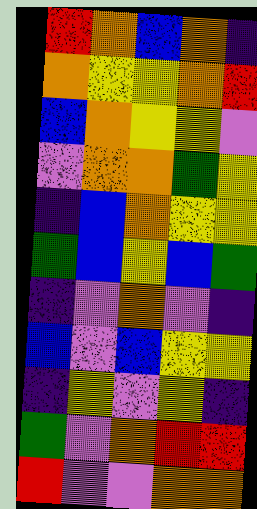[["red", "orange", "blue", "orange", "indigo"], ["orange", "yellow", "yellow", "orange", "red"], ["blue", "orange", "yellow", "yellow", "violet"], ["violet", "orange", "orange", "green", "yellow"], ["indigo", "blue", "orange", "yellow", "yellow"], ["green", "blue", "yellow", "blue", "green"], ["indigo", "violet", "orange", "violet", "indigo"], ["blue", "violet", "blue", "yellow", "yellow"], ["indigo", "yellow", "violet", "yellow", "indigo"], ["green", "violet", "orange", "red", "red"], ["red", "violet", "violet", "orange", "orange"]]